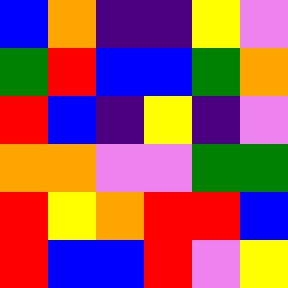[["blue", "orange", "indigo", "indigo", "yellow", "violet"], ["green", "red", "blue", "blue", "green", "orange"], ["red", "blue", "indigo", "yellow", "indigo", "violet"], ["orange", "orange", "violet", "violet", "green", "green"], ["red", "yellow", "orange", "red", "red", "blue"], ["red", "blue", "blue", "red", "violet", "yellow"]]